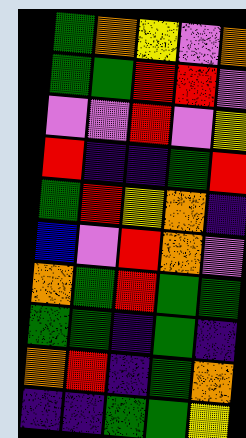[["green", "orange", "yellow", "violet", "orange"], ["green", "green", "red", "red", "violet"], ["violet", "violet", "red", "violet", "yellow"], ["red", "indigo", "indigo", "green", "red"], ["green", "red", "yellow", "orange", "indigo"], ["blue", "violet", "red", "orange", "violet"], ["orange", "green", "red", "green", "green"], ["green", "green", "indigo", "green", "indigo"], ["orange", "red", "indigo", "green", "orange"], ["indigo", "indigo", "green", "green", "yellow"]]